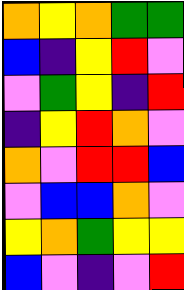[["orange", "yellow", "orange", "green", "green"], ["blue", "indigo", "yellow", "red", "violet"], ["violet", "green", "yellow", "indigo", "red"], ["indigo", "yellow", "red", "orange", "violet"], ["orange", "violet", "red", "red", "blue"], ["violet", "blue", "blue", "orange", "violet"], ["yellow", "orange", "green", "yellow", "yellow"], ["blue", "violet", "indigo", "violet", "red"]]